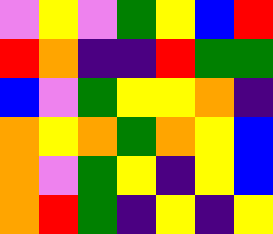[["violet", "yellow", "violet", "green", "yellow", "blue", "red"], ["red", "orange", "indigo", "indigo", "red", "green", "green"], ["blue", "violet", "green", "yellow", "yellow", "orange", "indigo"], ["orange", "yellow", "orange", "green", "orange", "yellow", "blue"], ["orange", "violet", "green", "yellow", "indigo", "yellow", "blue"], ["orange", "red", "green", "indigo", "yellow", "indigo", "yellow"]]